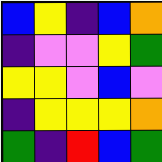[["blue", "yellow", "indigo", "blue", "orange"], ["indigo", "violet", "violet", "yellow", "green"], ["yellow", "yellow", "violet", "blue", "violet"], ["indigo", "yellow", "yellow", "yellow", "orange"], ["green", "indigo", "red", "blue", "green"]]